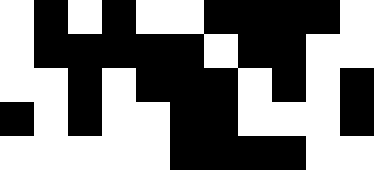[["white", "black", "white", "black", "white", "white", "black", "black", "black", "black", "white"], ["white", "black", "black", "black", "black", "black", "white", "black", "black", "white", "white"], ["white", "white", "black", "white", "black", "black", "black", "white", "black", "white", "black"], ["black", "white", "black", "white", "white", "black", "black", "white", "white", "white", "black"], ["white", "white", "white", "white", "white", "black", "black", "black", "black", "white", "white"]]